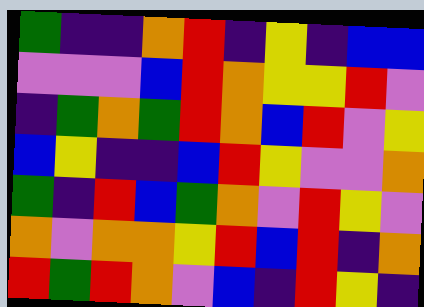[["green", "indigo", "indigo", "orange", "red", "indigo", "yellow", "indigo", "blue", "blue"], ["violet", "violet", "violet", "blue", "red", "orange", "yellow", "yellow", "red", "violet"], ["indigo", "green", "orange", "green", "red", "orange", "blue", "red", "violet", "yellow"], ["blue", "yellow", "indigo", "indigo", "blue", "red", "yellow", "violet", "violet", "orange"], ["green", "indigo", "red", "blue", "green", "orange", "violet", "red", "yellow", "violet"], ["orange", "violet", "orange", "orange", "yellow", "red", "blue", "red", "indigo", "orange"], ["red", "green", "red", "orange", "violet", "blue", "indigo", "red", "yellow", "indigo"]]